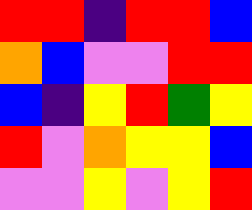[["red", "red", "indigo", "red", "red", "blue"], ["orange", "blue", "violet", "violet", "red", "red"], ["blue", "indigo", "yellow", "red", "green", "yellow"], ["red", "violet", "orange", "yellow", "yellow", "blue"], ["violet", "violet", "yellow", "violet", "yellow", "red"]]